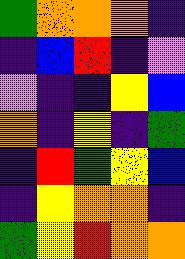[["green", "orange", "orange", "orange", "indigo"], ["indigo", "blue", "red", "indigo", "violet"], ["violet", "indigo", "indigo", "yellow", "blue"], ["orange", "indigo", "yellow", "indigo", "green"], ["indigo", "red", "green", "yellow", "blue"], ["indigo", "yellow", "orange", "orange", "indigo"], ["green", "yellow", "red", "orange", "orange"]]